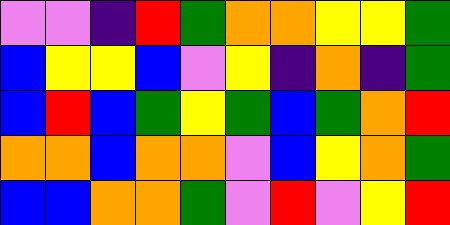[["violet", "violet", "indigo", "red", "green", "orange", "orange", "yellow", "yellow", "green"], ["blue", "yellow", "yellow", "blue", "violet", "yellow", "indigo", "orange", "indigo", "green"], ["blue", "red", "blue", "green", "yellow", "green", "blue", "green", "orange", "red"], ["orange", "orange", "blue", "orange", "orange", "violet", "blue", "yellow", "orange", "green"], ["blue", "blue", "orange", "orange", "green", "violet", "red", "violet", "yellow", "red"]]